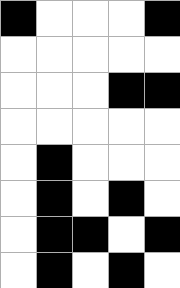[["black", "white", "white", "white", "black"], ["white", "white", "white", "white", "white"], ["white", "white", "white", "black", "black"], ["white", "white", "white", "white", "white"], ["white", "black", "white", "white", "white"], ["white", "black", "white", "black", "white"], ["white", "black", "black", "white", "black"], ["white", "black", "white", "black", "white"]]